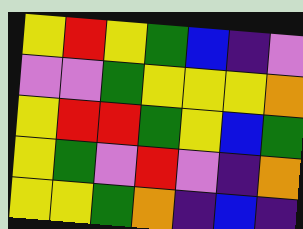[["yellow", "red", "yellow", "green", "blue", "indigo", "violet"], ["violet", "violet", "green", "yellow", "yellow", "yellow", "orange"], ["yellow", "red", "red", "green", "yellow", "blue", "green"], ["yellow", "green", "violet", "red", "violet", "indigo", "orange"], ["yellow", "yellow", "green", "orange", "indigo", "blue", "indigo"]]